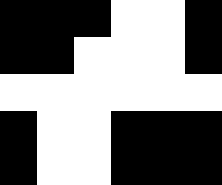[["black", "black", "black", "white", "white", "black"], ["black", "black", "white", "white", "white", "black"], ["white", "white", "white", "white", "white", "white"], ["black", "white", "white", "black", "black", "black"], ["black", "white", "white", "black", "black", "black"]]